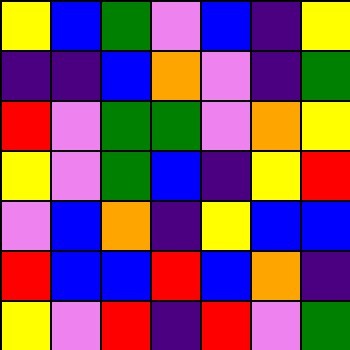[["yellow", "blue", "green", "violet", "blue", "indigo", "yellow"], ["indigo", "indigo", "blue", "orange", "violet", "indigo", "green"], ["red", "violet", "green", "green", "violet", "orange", "yellow"], ["yellow", "violet", "green", "blue", "indigo", "yellow", "red"], ["violet", "blue", "orange", "indigo", "yellow", "blue", "blue"], ["red", "blue", "blue", "red", "blue", "orange", "indigo"], ["yellow", "violet", "red", "indigo", "red", "violet", "green"]]